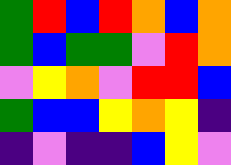[["green", "red", "blue", "red", "orange", "blue", "orange"], ["green", "blue", "green", "green", "violet", "red", "orange"], ["violet", "yellow", "orange", "violet", "red", "red", "blue"], ["green", "blue", "blue", "yellow", "orange", "yellow", "indigo"], ["indigo", "violet", "indigo", "indigo", "blue", "yellow", "violet"]]